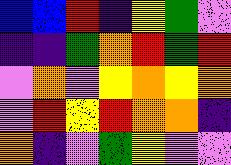[["blue", "blue", "red", "indigo", "yellow", "green", "violet"], ["indigo", "indigo", "green", "orange", "red", "green", "red"], ["violet", "orange", "violet", "yellow", "orange", "yellow", "orange"], ["violet", "red", "yellow", "red", "orange", "orange", "indigo"], ["orange", "indigo", "violet", "green", "yellow", "violet", "violet"]]